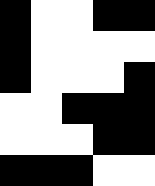[["black", "white", "white", "black", "black"], ["black", "white", "white", "white", "white"], ["black", "white", "white", "white", "black"], ["white", "white", "black", "black", "black"], ["white", "white", "white", "black", "black"], ["black", "black", "black", "white", "white"]]